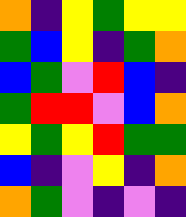[["orange", "indigo", "yellow", "green", "yellow", "yellow"], ["green", "blue", "yellow", "indigo", "green", "orange"], ["blue", "green", "violet", "red", "blue", "indigo"], ["green", "red", "red", "violet", "blue", "orange"], ["yellow", "green", "yellow", "red", "green", "green"], ["blue", "indigo", "violet", "yellow", "indigo", "orange"], ["orange", "green", "violet", "indigo", "violet", "indigo"]]